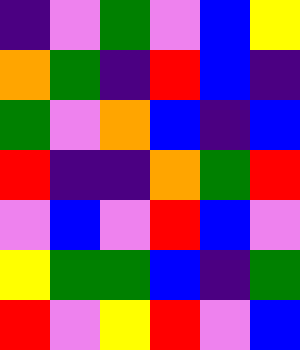[["indigo", "violet", "green", "violet", "blue", "yellow"], ["orange", "green", "indigo", "red", "blue", "indigo"], ["green", "violet", "orange", "blue", "indigo", "blue"], ["red", "indigo", "indigo", "orange", "green", "red"], ["violet", "blue", "violet", "red", "blue", "violet"], ["yellow", "green", "green", "blue", "indigo", "green"], ["red", "violet", "yellow", "red", "violet", "blue"]]